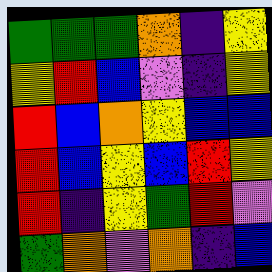[["green", "green", "green", "orange", "indigo", "yellow"], ["yellow", "red", "blue", "violet", "indigo", "yellow"], ["red", "blue", "orange", "yellow", "blue", "blue"], ["red", "blue", "yellow", "blue", "red", "yellow"], ["red", "indigo", "yellow", "green", "red", "violet"], ["green", "orange", "violet", "orange", "indigo", "blue"]]